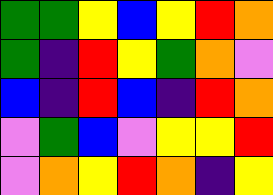[["green", "green", "yellow", "blue", "yellow", "red", "orange"], ["green", "indigo", "red", "yellow", "green", "orange", "violet"], ["blue", "indigo", "red", "blue", "indigo", "red", "orange"], ["violet", "green", "blue", "violet", "yellow", "yellow", "red"], ["violet", "orange", "yellow", "red", "orange", "indigo", "yellow"]]